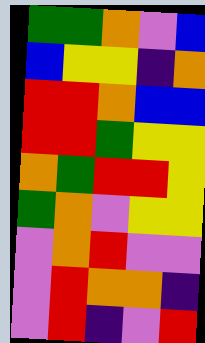[["green", "green", "orange", "violet", "blue"], ["blue", "yellow", "yellow", "indigo", "orange"], ["red", "red", "orange", "blue", "blue"], ["red", "red", "green", "yellow", "yellow"], ["orange", "green", "red", "red", "yellow"], ["green", "orange", "violet", "yellow", "yellow"], ["violet", "orange", "red", "violet", "violet"], ["violet", "red", "orange", "orange", "indigo"], ["violet", "red", "indigo", "violet", "red"]]